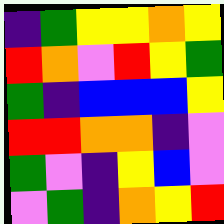[["indigo", "green", "yellow", "yellow", "orange", "yellow"], ["red", "orange", "violet", "red", "yellow", "green"], ["green", "indigo", "blue", "blue", "blue", "yellow"], ["red", "red", "orange", "orange", "indigo", "violet"], ["green", "violet", "indigo", "yellow", "blue", "violet"], ["violet", "green", "indigo", "orange", "yellow", "red"]]